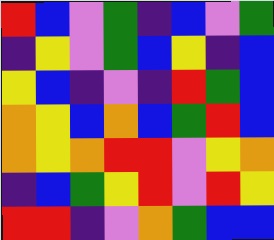[["red", "blue", "violet", "green", "indigo", "blue", "violet", "green"], ["indigo", "yellow", "violet", "green", "blue", "yellow", "indigo", "blue"], ["yellow", "blue", "indigo", "violet", "indigo", "red", "green", "blue"], ["orange", "yellow", "blue", "orange", "blue", "green", "red", "blue"], ["orange", "yellow", "orange", "red", "red", "violet", "yellow", "orange"], ["indigo", "blue", "green", "yellow", "red", "violet", "red", "yellow"], ["red", "red", "indigo", "violet", "orange", "green", "blue", "blue"]]